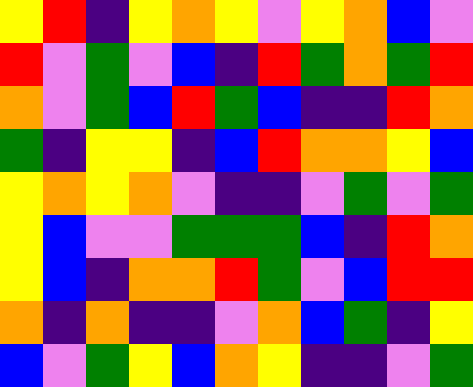[["yellow", "red", "indigo", "yellow", "orange", "yellow", "violet", "yellow", "orange", "blue", "violet"], ["red", "violet", "green", "violet", "blue", "indigo", "red", "green", "orange", "green", "red"], ["orange", "violet", "green", "blue", "red", "green", "blue", "indigo", "indigo", "red", "orange"], ["green", "indigo", "yellow", "yellow", "indigo", "blue", "red", "orange", "orange", "yellow", "blue"], ["yellow", "orange", "yellow", "orange", "violet", "indigo", "indigo", "violet", "green", "violet", "green"], ["yellow", "blue", "violet", "violet", "green", "green", "green", "blue", "indigo", "red", "orange"], ["yellow", "blue", "indigo", "orange", "orange", "red", "green", "violet", "blue", "red", "red"], ["orange", "indigo", "orange", "indigo", "indigo", "violet", "orange", "blue", "green", "indigo", "yellow"], ["blue", "violet", "green", "yellow", "blue", "orange", "yellow", "indigo", "indigo", "violet", "green"]]